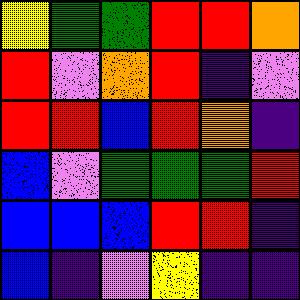[["yellow", "green", "green", "red", "red", "orange"], ["red", "violet", "orange", "red", "indigo", "violet"], ["red", "red", "blue", "red", "orange", "indigo"], ["blue", "violet", "green", "green", "green", "red"], ["blue", "blue", "blue", "red", "red", "indigo"], ["blue", "indigo", "violet", "yellow", "indigo", "indigo"]]